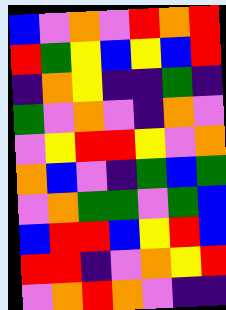[["blue", "violet", "orange", "violet", "red", "orange", "red"], ["red", "green", "yellow", "blue", "yellow", "blue", "red"], ["indigo", "orange", "yellow", "indigo", "indigo", "green", "indigo"], ["green", "violet", "orange", "violet", "indigo", "orange", "violet"], ["violet", "yellow", "red", "red", "yellow", "violet", "orange"], ["orange", "blue", "violet", "indigo", "green", "blue", "green"], ["violet", "orange", "green", "green", "violet", "green", "blue"], ["blue", "red", "red", "blue", "yellow", "red", "blue"], ["red", "red", "indigo", "violet", "orange", "yellow", "red"], ["violet", "orange", "red", "orange", "violet", "indigo", "indigo"]]